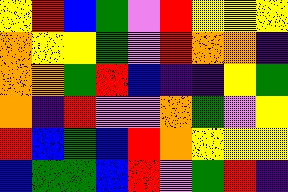[["yellow", "red", "blue", "green", "violet", "red", "yellow", "yellow", "yellow"], ["orange", "yellow", "yellow", "green", "violet", "red", "orange", "orange", "indigo"], ["orange", "orange", "green", "red", "blue", "indigo", "indigo", "yellow", "green"], ["orange", "indigo", "red", "violet", "violet", "orange", "green", "violet", "yellow"], ["red", "blue", "green", "blue", "red", "orange", "yellow", "yellow", "yellow"], ["blue", "green", "green", "blue", "red", "violet", "green", "red", "indigo"]]